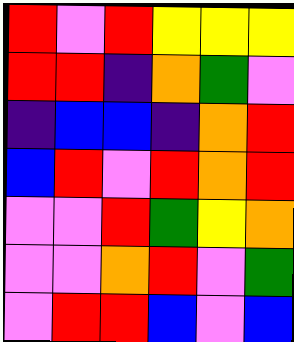[["red", "violet", "red", "yellow", "yellow", "yellow"], ["red", "red", "indigo", "orange", "green", "violet"], ["indigo", "blue", "blue", "indigo", "orange", "red"], ["blue", "red", "violet", "red", "orange", "red"], ["violet", "violet", "red", "green", "yellow", "orange"], ["violet", "violet", "orange", "red", "violet", "green"], ["violet", "red", "red", "blue", "violet", "blue"]]